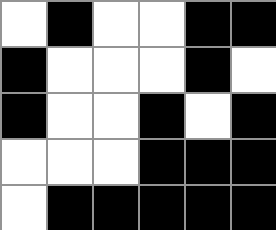[["white", "black", "white", "white", "black", "black"], ["black", "white", "white", "white", "black", "white"], ["black", "white", "white", "black", "white", "black"], ["white", "white", "white", "black", "black", "black"], ["white", "black", "black", "black", "black", "black"]]